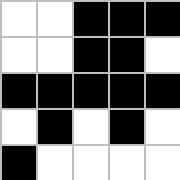[["white", "white", "black", "black", "black"], ["white", "white", "black", "black", "white"], ["black", "black", "black", "black", "black"], ["white", "black", "white", "black", "white"], ["black", "white", "white", "white", "white"]]